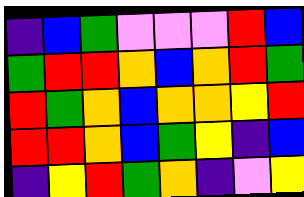[["indigo", "blue", "green", "violet", "violet", "violet", "red", "blue"], ["green", "red", "red", "orange", "blue", "orange", "red", "green"], ["red", "green", "orange", "blue", "orange", "orange", "yellow", "red"], ["red", "red", "orange", "blue", "green", "yellow", "indigo", "blue"], ["indigo", "yellow", "red", "green", "orange", "indigo", "violet", "yellow"]]